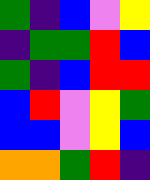[["green", "indigo", "blue", "violet", "yellow"], ["indigo", "green", "green", "red", "blue"], ["green", "indigo", "blue", "red", "red"], ["blue", "red", "violet", "yellow", "green"], ["blue", "blue", "violet", "yellow", "blue"], ["orange", "orange", "green", "red", "indigo"]]